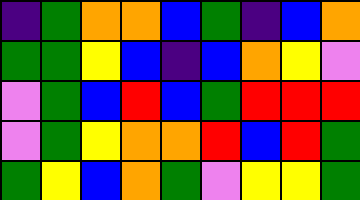[["indigo", "green", "orange", "orange", "blue", "green", "indigo", "blue", "orange"], ["green", "green", "yellow", "blue", "indigo", "blue", "orange", "yellow", "violet"], ["violet", "green", "blue", "red", "blue", "green", "red", "red", "red"], ["violet", "green", "yellow", "orange", "orange", "red", "blue", "red", "green"], ["green", "yellow", "blue", "orange", "green", "violet", "yellow", "yellow", "green"]]